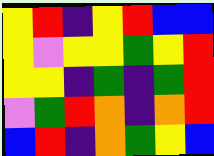[["yellow", "red", "indigo", "yellow", "red", "blue", "blue"], ["yellow", "violet", "yellow", "yellow", "green", "yellow", "red"], ["yellow", "yellow", "indigo", "green", "indigo", "green", "red"], ["violet", "green", "red", "orange", "indigo", "orange", "red"], ["blue", "red", "indigo", "orange", "green", "yellow", "blue"]]